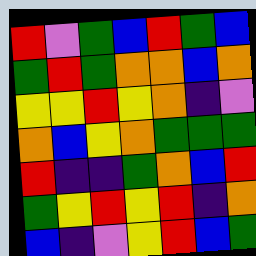[["red", "violet", "green", "blue", "red", "green", "blue"], ["green", "red", "green", "orange", "orange", "blue", "orange"], ["yellow", "yellow", "red", "yellow", "orange", "indigo", "violet"], ["orange", "blue", "yellow", "orange", "green", "green", "green"], ["red", "indigo", "indigo", "green", "orange", "blue", "red"], ["green", "yellow", "red", "yellow", "red", "indigo", "orange"], ["blue", "indigo", "violet", "yellow", "red", "blue", "green"]]